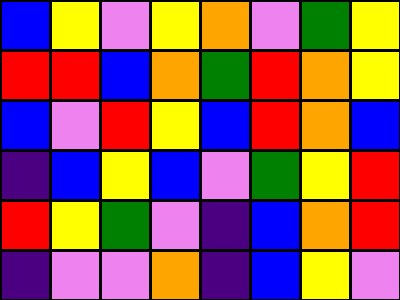[["blue", "yellow", "violet", "yellow", "orange", "violet", "green", "yellow"], ["red", "red", "blue", "orange", "green", "red", "orange", "yellow"], ["blue", "violet", "red", "yellow", "blue", "red", "orange", "blue"], ["indigo", "blue", "yellow", "blue", "violet", "green", "yellow", "red"], ["red", "yellow", "green", "violet", "indigo", "blue", "orange", "red"], ["indigo", "violet", "violet", "orange", "indigo", "blue", "yellow", "violet"]]